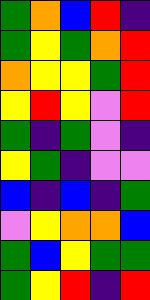[["green", "orange", "blue", "red", "indigo"], ["green", "yellow", "green", "orange", "red"], ["orange", "yellow", "yellow", "green", "red"], ["yellow", "red", "yellow", "violet", "red"], ["green", "indigo", "green", "violet", "indigo"], ["yellow", "green", "indigo", "violet", "violet"], ["blue", "indigo", "blue", "indigo", "green"], ["violet", "yellow", "orange", "orange", "blue"], ["green", "blue", "yellow", "green", "green"], ["green", "yellow", "red", "indigo", "red"]]